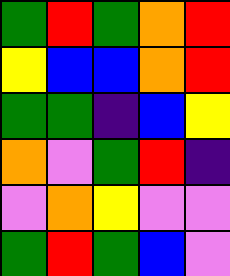[["green", "red", "green", "orange", "red"], ["yellow", "blue", "blue", "orange", "red"], ["green", "green", "indigo", "blue", "yellow"], ["orange", "violet", "green", "red", "indigo"], ["violet", "orange", "yellow", "violet", "violet"], ["green", "red", "green", "blue", "violet"]]